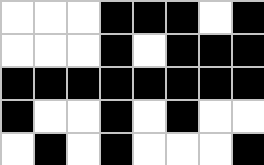[["white", "white", "white", "black", "black", "black", "white", "black"], ["white", "white", "white", "black", "white", "black", "black", "black"], ["black", "black", "black", "black", "black", "black", "black", "black"], ["black", "white", "white", "black", "white", "black", "white", "white"], ["white", "black", "white", "black", "white", "white", "white", "black"]]